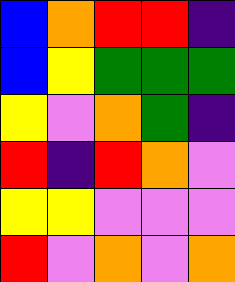[["blue", "orange", "red", "red", "indigo"], ["blue", "yellow", "green", "green", "green"], ["yellow", "violet", "orange", "green", "indigo"], ["red", "indigo", "red", "orange", "violet"], ["yellow", "yellow", "violet", "violet", "violet"], ["red", "violet", "orange", "violet", "orange"]]